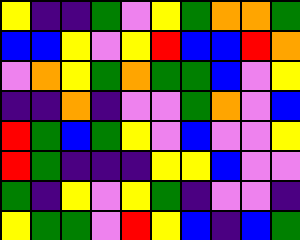[["yellow", "indigo", "indigo", "green", "violet", "yellow", "green", "orange", "orange", "green"], ["blue", "blue", "yellow", "violet", "yellow", "red", "blue", "blue", "red", "orange"], ["violet", "orange", "yellow", "green", "orange", "green", "green", "blue", "violet", "yellow"], ["indigo", "indigo", "orange", "indigo", "violet", "violet", "green", "orange", "violet", "blue"], ["red", "green", "blue", "green", "yellow", "violet", "blue", "violet", "violet", "yellow"], ["red", "green", "indigo", "indigo", "indigo", "yellow", "yellow", "blue", "violet", "violet"], ["green", "indigo", "yellow", "violet", "yellow", "green", "indigo", "violet", "violet", "indigo"], ["yellow", "green", "green", "violet", "red", "yellow", "blue", "indigo", "blue", "green"]]